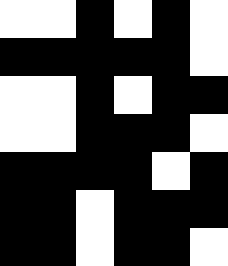[["white", "white", "black", "white", "black", "white"], ["black", "black", "black", "black", "black", "white"], ["white", "white", "black", "white", "black", "black"], ["white", "white", "black", "black", "black", "white"], ["black", "black", "black", "black", "white", "black"], ["black", "black", "white", "black", "black", "black"], ["black", "black", "white", "black", "black", "white"]]